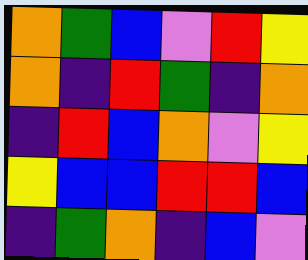[["orange", "green", "blue", "violet", "red", "yellow"], ["orange", "indigo", "red", "green", "indigo", "orange"], ["indigo", "red", "blue", "orange", "violet", "yellow"], ["yellow", "blue", "blue", "red", "red", "blue"], ["indigo", "green", "orange", "indigo", "blue", "violet"]]